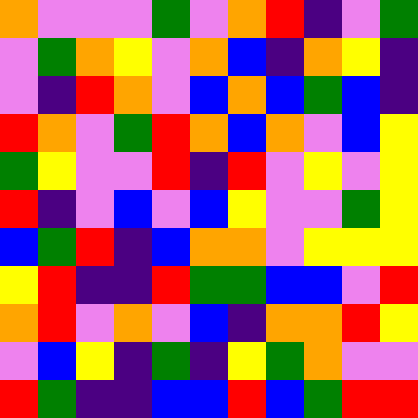[["orange", "violet", "violet", "violet", "green", "violet", "orange", "red", "indigo", "violet", "green"], ["violet", "green", "orange", "yellow", "violet", "orange", "blue", "indigo", "orange", "yellow", "indigo"], ["violet", "indigo", "red", "orange", "violet", "blue", "orange", "blue", "green", "blue", "indigo"], ["red", "orange", "violet", "green", "red", "orange", "blue", "orange", "violet", "blue", "yellow"], ["green", "yellow", "violet", "violet", "red", "indigo", "red", "violet", "yellow", "violet", "yellow"], ["red", "indigo", "violet", "blue", "violet", "blue", "yellow", "violet", "violet", "green", "yellow"], ["blue", "green", "red", "indigo", "blue", "orange", "orange", "violet", "yellow", "yellow", "yellow"], ["yellow", "red", "indigo", "indigo", "red", "green", "green", "blue", "blue", "violet", "red"], ["orange", "red", "violet", "orange", "violet", "blue", "indigo", "orange", "orange", "red", "yellow"], ["violet", "blue", "yellow", "indigo", "green", "indigo", "yellow", "green", "orange", "violet", "violet"], ["red", "green", "indigo", "indigo", "blue", "blue", "red", "blue", "green", "red", "red"]]